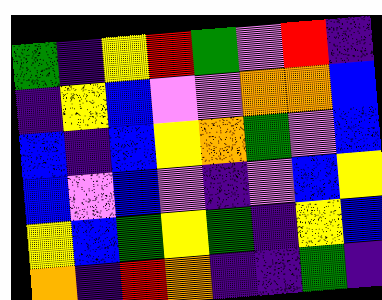[["green", "indigo", "yellow", "red", "green", "violet", "red", "indigo"], ["indigo", "yellow", "blue", "violet", "violet", "orange", "orange", "blue"], ["blue", "indigo", "blue", "yellow", "orange", "green", "violet", "blue"], ["blue", "violet", "blue", "violet", "indigo", "violet", "blue", "yellow"], ["yellow", "blue", "green", "yellow", "green", "indigo", "yellow", "blue"], ["orange", "indigo", "red", "orange", "indigo", "indigo", "green", "indigo"]]